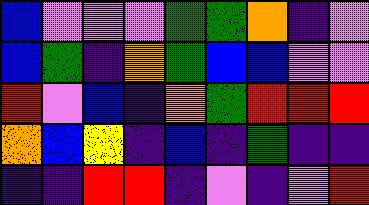[["blue", "violet", "violet", "violet", "green", "green", "orange", "indigo", "violet"], ["blue", "green", "indigo", "orange", "green", "blue", "blue", "violet", "violet"], ["red", "violet", "blue", "indigo", "orange", "green", "red", "red", "red"], ["orange", "blue", "yellow", "indigo", "blue", "indigo", "green", "indigo", "indigo"], ["indigo", "indigo", "red", "red", "indigo", "violet", "indigo", "violet", "red"]]